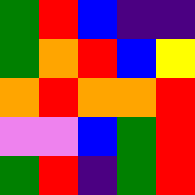[["green", "red", "blue", "indigo", "indigo"], ["green", "orange", "red", "blue", "yellow"], ["orange", "red", "orange", "orange", "red"], ["violet", "violet", "blue", "green", "red"], ["green", "red", "indigo", "green", "red"]]